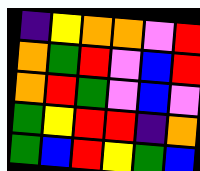[["indigo", "yellow", "orange", "orange", "violet", "red"], ["orange", "green", "red", "violet", "blue", "red"], ["orange", "red", "green", "violet", "blue", "violet"], ["green", "yellow", "red", "red", "indigo", "orange"], ["green", "blue", "red", "yellow", "green", "blue"]]